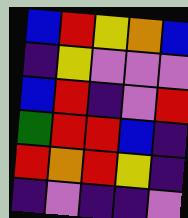[["blue", "red", "yellow", "orange", "blue"], ["indigo", "yellow", "violet", "violet", "violet"], ["blue", "red", "indigo", "violet", "red"], ["green", "red", "red", "blue", "indigo"], ["red", "orange", "red", "yellow", "indigo"], ["indigo", "violet", "indigo", "indigo", "violet"]]